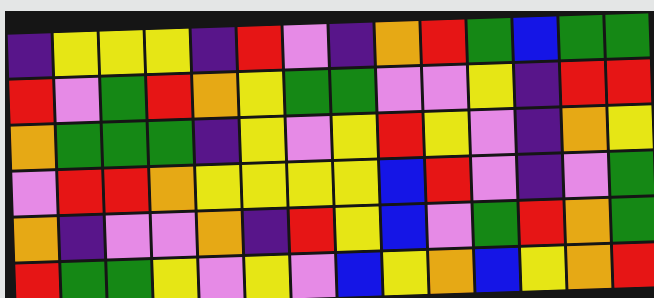[["indigo", "yellow", "yellow", "yellow", "indigo", "red", "violet", "indigo", "orange", "red", "green", "blue", "green", "green"], ["red", "violet", "green", "red", "orange", "yellow", "green", "green", "violet", "violet", "yellow", "indigo", "red", "red"], ["orange", "green", "green", "green", "indigo", "yellow", "violet", "yellow", "red", "yellow", "violet", "indigo", "orange", "yellow"], ["violet", "red", "red", "orange", "yellow", "yellow", "yellow", "yellow", "blue", "red", "violet", "indigo", "violet", "green"], ["orange", "indigo", "violet", "violet", "orange", "indigo", "red", "yellow", "blue", "violet", "green", "red", "orange", "green"], ["red", "green", "green", "yellow", "violet", "yellow", "violet", "blue", "yellow", "orange", "blue", "yellow", "orange", "red"]]